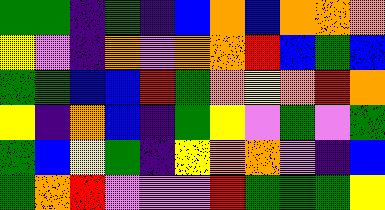[["green", "green", "indigo", "green", "indigo", "blue", "orange", "blue", "orange", "orange", "orange"], ["yellow", "violet", "indigo", "orange", "violet", "orange", "orange", "red", "blue", "green", "blue"], ["green", "green", "blue", "blue", "red", "green", "orange", "yellow", "orange", "red", "orange"], ["yellow", "indigo", "orange", "blue", "indigo", "green", "yellow", "violet", "green", "violet", "green"], ["green", "blue", "yellow", "green", "indigo", "yellow", "orange", "orange", "violet", "indigo", "blue"], ["green", "orange", "red", "violet", "violet", "violet", "red", "green", "green", "green", "yellow"]]